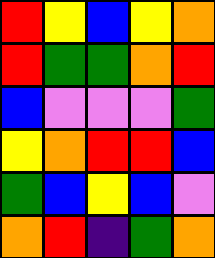[["red", "yellow", "blue", "yellow", "orange"], ["red", "green", "green", "orange", "red"], ["blue", "violet", "violet", "violet", "green"], ["yellow", "orange", "red", "red", "blue"], ["green", "blue", "yellow", "blue", "violet"], ["orange", "red", "indigo", "green", "orange"]]